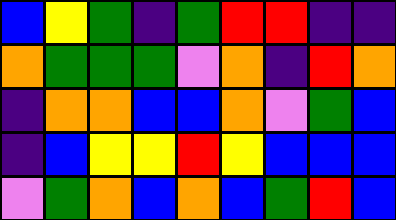[["blue", "yellow", "green", "indigo", "green", "red", "red", "indigo", "indigo"], ["orange", "green", "green", "green", "violet", "orange", "indigo", "red", "orange"], ["indigo", "orange", "orange", "blue", "blue", "orange", "violet", "green", "blue"], ["indigo", "blue", "yellow", "yellow", "red", "yellow", "blue", "blue", "blue"], ["violet", "green", "orange", "blue", "orange", "blue", "green", "red", "blue"]]